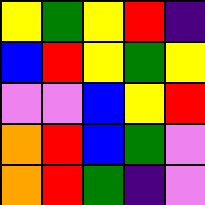[["yellow", "green", "yellow", "red", "indigo"], ["blue", "red", "yellow", "green", "yellow"], ["violet", "violet", "blue", "yellow", "red"], ["orange", "red", "blue", "green", "violet"], ["orange", "red", "green", "indigo", "violet"]]